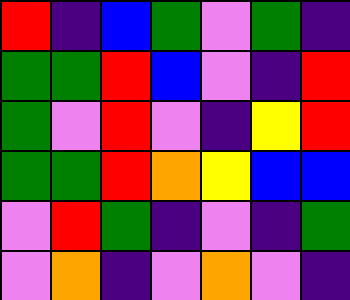[["red", "indigo", "blue", "green", "violet", "green", "indigo"], ["green", "green", "red", "blue", "violet", "indigo", "red"], ["green", "violet", "red", "violet", "indigo", "yellow", "red"], ["green", "green", "red", "orange", "yellow", "blue", "blue"], ["violet", "red", "green", "indigo", "violet", "indigo", "green"], ["violet", "orange", "indigo", "violet", "orange", "violet", "indigo"]]